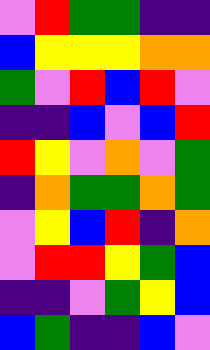[["violet", "red", "green", "green", "indigo", "indigo"], ["blue", "yellow", "yellow", "yellow", "orange", "orange"], ["green", "violet", "red", "blue", "red", "violet"], ["indigo", "indigo", "blue", "violet", "blue", "red"], ["red", "yellow", "violet", "orange", "violet", "green"], ["indigo", "orange", "green", "green", "orange", "green"], ["violet", "yellow", "blue", "red", "indigo", "orange"], ["violet", "red", "red", "yellow", "green", "blue"], ["indigo", "indigo", "violet", "green", "yellow", "blue"], ["blue", "green", "indigo", "indigo", "blue", "violet"]]